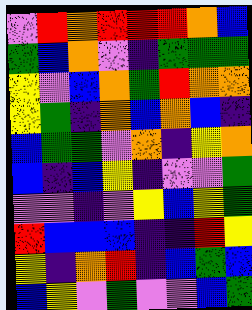[["violet", "red", "orange", "red", "red", "red", "orange", "blue"], ["green", "blue", "orange", "violet", "indigo", "green", "green", "green"], ["yellow", "violet", "blue", "orange", "green", "red", "orange", "orange"], ["yellow", "green", "indigo", "orange", "blue", "orange", "blue", "indigo"], ["blue", "green", "green", "violet", "orange", "indigo", "yellow", "orange"], ["blue", "indigo", "blue", "yellow", "indigo", "violet", "violet", "green"], ["violet", "violet", "indigo", "violet", "yellow", "blue", "yellow", "green"], ["red", "blue", "blue", "blue", "indigo", "indigo", "red", "yellow"], ["yellow", "indigo", "orange", "red", "indigo", "blue", "green", "blue"], ["blue", "yellow", "violet", "green", "violet", "violet", "blue", "green"]]